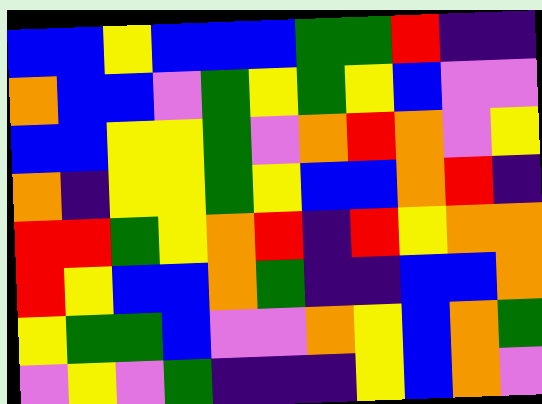[["blue", "blue", "yellow", "blue", "blue", "blue", "green", "green", "red", "indigo", "indigo"], ["orange", "blue", "blue", "violet", "green", "yellow", "green", "yellow", "blue", "violet", "violet"], ["blue", "blue", "yellow", "yellow", "green", "violet", "orange", "red", "orange", "violet", "yellow"], ["orange", "indigo", "yellow", "yellow", "green", "yellow", "blue", "blue", "orange", "red", "indigo"], ["red", "red", "green", "yellow", "orange", "red", "indigo", "red", "yellow", "orange", "orange"], ["red", "yellow", "blue", "blue", "orange", "green", "indigo", "indigo", "blue", "blue", "orange"], ["yellow", "green", "green", "blue", "violet", "violet", "orange", "yellow", "blue", "orange", "green"], ["violet", "yellow", "violet", "green", "indigo", "indigo", "indigo", "yellow", "blue", "orange", "violet"]]